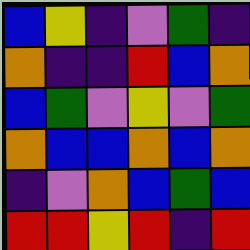[["blue", "yellow", "indigo", "violet", "green", "indigo"], ["orange", "indigo", "indigo", "red", "blue", "orange"], ["blue", "green", "violet", "yellow", "violet", "green"], ["orange", "blue", "blue", "orange", "blue", "orange"], ["indigo", "violet", "orange", "blue", "green", "blue"], ["red", "red", "yellow", "red", "indigo", "red"]]